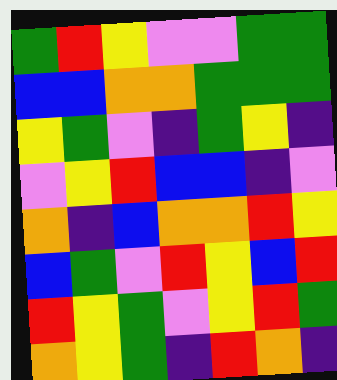[["green", "red", "yellow", "violet", "violet", "green", "green"], ["blue", "blue", "orange", "orange", "green", "green", "green"], ["yellow", "green", "violet", "indigo", "green", "yellow", "indigo"], ["violet", "yellow", "red", "blue", "blue", "indigo", "violet"], ["orange", "indigo", "blue", "orange", "orange", "red", "yellow"], ["blue", "green", "violet", "red", "yellow", "blue", "red"], ["red", "yellow", "green", "violet", "yellow", "red", "green"], ["orange", "yellow", "green", "indigo", "red", "orange", "indigo"]]